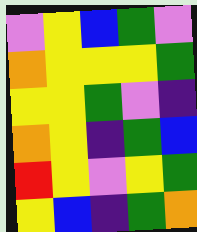[["violet", "yellow", "blue", "green", "violet"], ["orange", "yellow", "yellow", "yellow", "green"], ["yellow", "yellow", "green", "violet", "indigo"], ["orange", "yellow", "indigo", "green", "blue"], ["red", "yellow", "violet", "yellow", "green"], ["yellow", "blue", "indigo", "green", "orange"]]